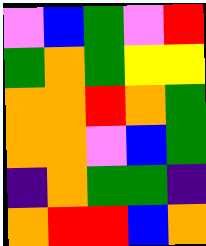[["violet", "blue", "green", "violet", "red"], ["green", "orange", "green", "yellow", "yellow"], ["orange", "orange", "red", "orange", "green"], ["orange", "orange", "violet", "blue", "green"], ["indigo", "orange", "green", "green", "indigo"], ["orange", "red", "red", "blue", "orange"]]